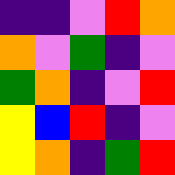[["indigo", "indigo", "violet", "red", "orange"], ["orange", "violet", "green", "indigo", "violet"], ["green", "orange", "indigo", "violet", "red"], ["yellow", "blue", "red", "indigo", "violet"], ["yellow", "orange", "indigo", "green", "red"]]